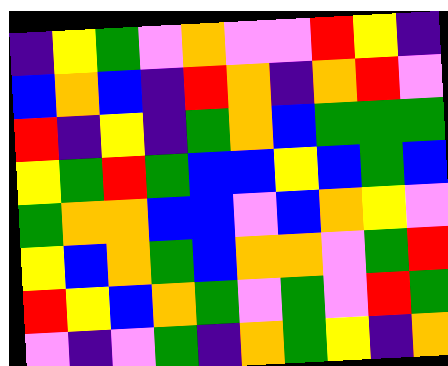[["indigo", "yellow", "green", "violet", "orange", "violet", "violet", "red", "yellow", "indigo"], ["blue", "orange", "blue", "indigo", "red", "orange", "indigo", "orange", "red", "violet"], ["red", "indigo", "yellow", "indigo", "green", "orange", "blue", "green", "green", "green"], ["yellow", "green", "red", "green", "blue", "blue", "yellow", "blue", "green", "blue"], ["green", "orange", "orange", "blue", "blue", "violet", "blue", "orange", "yellow", "violet"], ["yellow", "blue", "orange", "green", "blue", "orange", "orange", "violet", "green", "red"], ["red", "yellow", "blue", "orange", "green", "violet", "green", "violet", "red", "green"], ["violet", "indigo", "violet", "green", "indigo", "orange", "green", "yellow", "indigo", "orange"]]